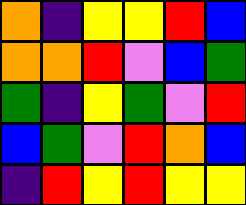[["orange", "indigo", "yellow", "yellow", "red", "blue"], ["orange", "orange", "red", "violet", "blue", "green"], ["green", "indigo", "yellow", "green", "violet", "red"], ["blue", "green", "violet", "red", "orange", "blue"], ["indigo", "red", "yellow", "red", "yellow", "yellow"]]